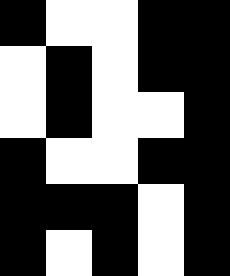[["black", "white", "white", "black", "black"], ["white", "black", "white", "black", "black"], ["white", "black", "white", "white", "black"], ["black", "white", "white", "black", "black"], ["black", "black", "black", "white", "black"], ["black", "white", "black", "white", "black"]]